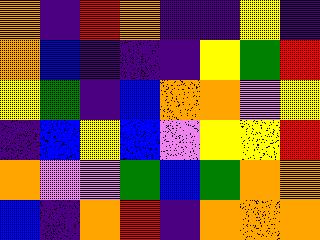[["orange", "indigo", "red", "orange", "indigo", "indigo", "yellow", "indigo"], ["orange", "blue", "indigo", "indigo", "indigo", "yellow", "green", "red"], ["yellow", "green", "indigo", "blue", "orange", "orange", "violet", "yellow"], ["indigo", "blue", "yellow", "blue", "violet", "yellow", "yellow", "red"], ["orange", "violet", "violet", "green", "blue", "green", "orange", "orange"], ["blue", "indigo", "orange", "red", "indigo", "orange", "orange", "orange"]]